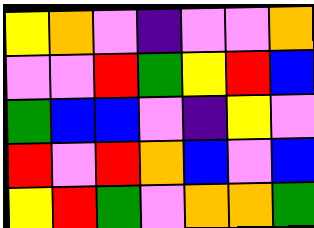[["yellow", "orange", "violet", "indigo", "violet", "violet", "orange"], ["violet", "violet", "red", "green", "yellow", "red", "blue"], ["green", "blue", "blue", "violet", "indigo", "yellow", "violet"], ["red", "violet", "red", "orange", "blue", "violet", "blue"], ["yellow", "red", "green", "violet", "orange", "orange", "green"]]